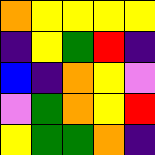[["orange", "yellow", "yellow", "yellow", "yellow"], ["indigo", "yellow", "green", "red", "indigo"], ["blue", "indigo", "orange", "yellow", "violet"], ["violet", "green", "orange", "yellow", "red"], ["yellow", "green", "green", "orange", "indigo"]]